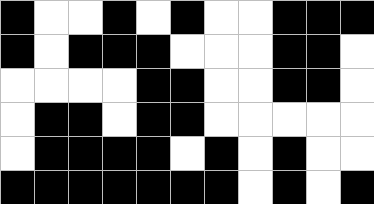[["black", "white", "white", "black", "white", "black", "white", "white", "black", "black", "black"], ["black", "white", "black", "black", "black", "white", "white", "white", "black", "black", "white"], ["white", "white", "white", "white", "black", "black", "white", "white", "black", "black", "white"], ["white", "black", "black", "white", "black", "black", "white", "white", "white", "white", "white"], ["white", "black", "black", "black", "black", "white", "black", "white", "black", "white", "white"], ["black", "black", "black", "black", "black", "black", "black", "white", "black", "white", "black"]]